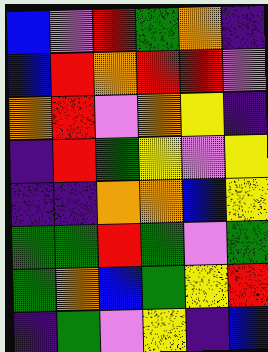[["blue", "violet", "red", "green", "orange", "indigo"], ["blue", "red", "orange", "red", "red", "violet"], ["orange", "red", "violet", "orange", "yellow", "indigo"], ["indigo", "red", "green", "yellow", "violet", "yellow"], ["indigo", "indigo", "orange", "orange", "blue", "yellow"], ["green", "green", "red", "green", "violet", "green"], ["green", "orange", "blue", "green", "yellow", "red"], ["indigo", "green", "violet", "yellow", "indigo", "blue"]]